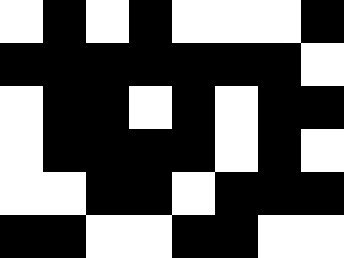[["white", "black", "white", "black", "white", "white", "white", "black"], ["black", "black", "black", "black", "black", "black", "black", "white"], ["white", "black", "black", "white", "black", "white", "black", "black"], ["white", "black", "black", "black", "black", "white", "black", "white"], ["white", "white", "black", "black", "white", "black", "black", "black"], ["black", "black", "white", "white", "black", "black", "white", "white"]]